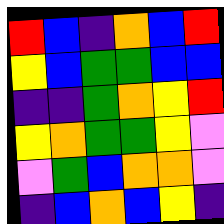[["red", "blue", "indigo", "orange", "blue", "red"], ["yellow", "blue", "green", "green", "blue", "blue"], ["indigo", "indigo", "green", "orange", "yellow", "red"], ["yellow", "orange", "green", "green", "yellow", "violet"], ["violet", "green", "blue", "orange", "orange", "violet"], ["indigo", "blue", "orange", "blue", "yellow", "indigo"]]